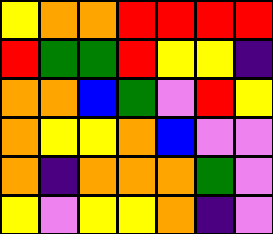[["yellow", "orange", "orange", "red", "red", "red", "red"], ["red", "green", "green", "red", "yellow", "yellow", "indigo"], ["orange", "orange", "blue", "green", "violet", "red", "yellow"], ["orange", "yellow", "yellow", "orange", "blue", "violet", "violet"], ["orange", "indigo", "orange", "orange", "orange", "green", "violet"], ["yellow", "violet", "yellow", "yellow", "orange", "indigo", "violet"]]